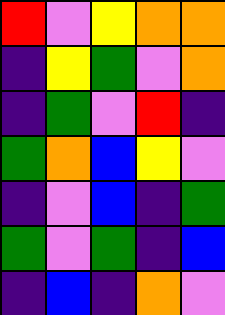[["red", "violet", "yellow", "orange", "orange"], ["indigo", "yellow", "green", "violet", "orange"], ["indigo", "green", "violet", "red", "indigo"], ["green", "orange", "blue", "yellow", "violet"], ["indigo", "violet", "blue", "indigo", "green"], ["green", "violet", "green", "indigo", "blue"], ["indigo", "blue", "indigo", "orange", "violet"]]